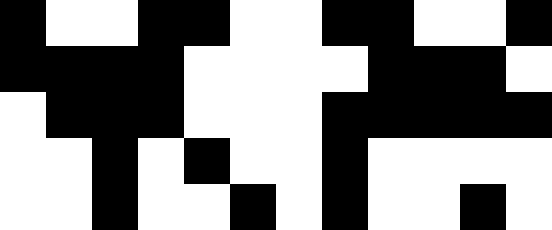[["black", "white", "white", "black", "black", "white", "white", "black", "black", "white", "white", "black"], ["black", "black", "black", "black", "white", "white", "white", "white", "black", "black", "black", "white"], ["white", "black", "black", "black", "white", "white", "white", "black", "black", "black", "black", "black"], ["white", "white", "black", "white", "black", "white", "white", "black", "white", "white", "white", "white"], ["white", "white", "black", "white", "white", "black", "white", "black", "white", "white", "black", "white"]]